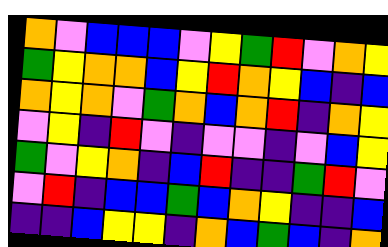[["orange", "violet", "blue", "blue", "blue", "violet", "yellow", "green", "red", "violet", "orange", "yellow"], ["green", "yellow", "orange", "orange", "blue", "yellow", "red", "orange", "yellow", "blue", "indigo", "blue"], ["orange", "yellow", "orange", "violet", "green", "orange", "blue", "orange", "red", "indigo", "orange", "yellow"], ["violet", "yellow", "indigo", "red", "violet", "indigo", "violet", "violet", "indigo", "violet", "blue", "yellow"], ["green", "violet", "yellow", "orange", "indigo", "blue", "red", "indigo", "indigo", "green", "red", "violet"], ["violet", "red", "indigo", "blue", "blue", "green", "blue", "orange", "yellow", "indigo", "indigo", "blue"], ["indigo", "indigo", "blue", "yellow", "yellow", "indigo", "orange", "blue", "green", "blue", "indigo", "orange"]]